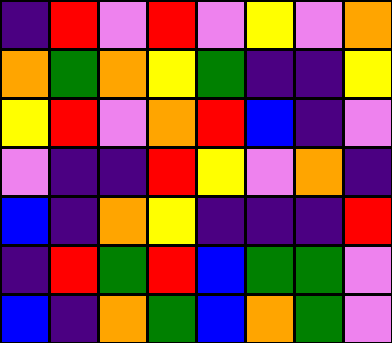[["indigo", "red", "violet", "red", "violet", "yellow", "violet", "orange"], ["orange", "green", "orange", "yellow", "green", "indigo", "indigo", "yellow"], ["yellow", "red", "violet", "orange", "red", "blue", "indigo", "violet"], ["violet", "indigo", "indigo", "red", "yellow", "violet", "orange", "indigo"], ["blue", "indigo", "orange", "yellow", "indigo", "indigo", "indigo", "red"], ["indigo", "red", "green", "red", "blue", "green", "green", "violet"], ["blue", "indigo", "orange", "green", "blue", "orange", "green", "violet"]]